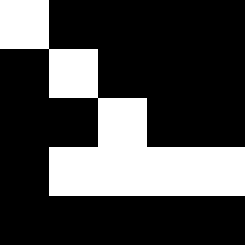[["white", "black", "black", "black", "black"], ["black", "white", "black", "black", "black"], ["black", "black", "white", "black", "black"], ["black", "white", "white", "white", "white"], ["black", "black", "black", "black", "black"]]